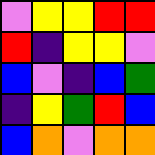[["violet", "yellow", "yellow", "red", "red"], ["red", "indigo", "yellow", "yellow", "violet"], ["blue", "violet", "indigo", "blue", "green"], ["indigo", "yellow", "green", "red", "blue"], ["blue", "orange", "violet", "orange", "orange"]]